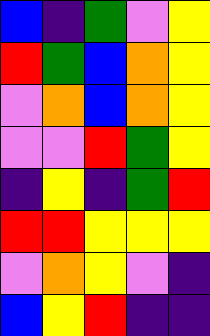[["blue", "indigo", "green", "violet", "yellow"], ["red", "green", "blue", "orange", "yellow"], ["violet", "orange", "blue", "orange", "yellow"], ["violet", "violet", "red", "green", "yellow"], ["indigo", "yellow", "indigo", "green", "red"], ["red", "red", "yellow", "yellow", "yellow"], ["violet", "orange", "yellow", "violet", "indigo"], ["blue", "yellow", "red", "indigo", "indigo"]]